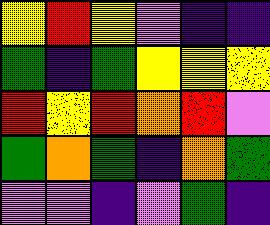[["yellow", "red", "yellow", "violet", "indigo", "indigo"], ["green", "indigo", "green", "yellow", "yellow", "yellow"], ["red", "yellow", "red", "orange", "red", "violet"], ["green", "orange", "green", "indigo", "orange", "green"], ["violet", "violet", "indigo", "violet", "green", "indigo"]]